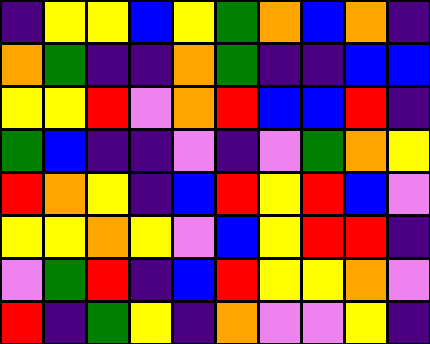[["indigo", "yellow", "yellow", "blue", "yellow", "green", "orange", "blue", "orange", "indigo"], ["orange", "green", "indigo", "indigo", "orange", "green", "indigo", "indigo", "blue", "blue"], ["yellow", "yellow", "red", "violet", "orange", "red", "blue", "blue", "red", "indigo"], ["green", "blue", "indigo", "indigo", "violet", "indigo", "violet", "green", "orange", "yellow"], ["red", "orange", "yellow", "indigo", "blue", "red", "yellow", "red", "blue", "violet"], ["yellow", "yellow", "orange", "yellow", "violet", "blue", "yellow", "red", "red", "indigo"], ["violet", "green", "red", "indigo", "blue", "red", "yellow", "yellow", "orange", "violet"], ["red", "indigo", "green", "yellow", "indigo", "orange", "violet", "violet", "yellow", "indigo"]]